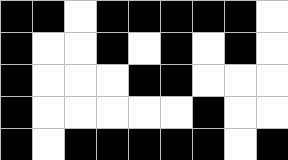[["black", "black", "white", "black", "black", "black", "black", "black", "white"], ["black", "white", "white", "black", "white", "black", "white", "black", "white"], ["black", "white", "white", "white", "black", "black", "white", "white", "white"], ["black", "white", "white", "white", "white", "white", "black", "white", "white"], ["black", "white", "black", "black", "black", "black", "black", "white", "black"]]